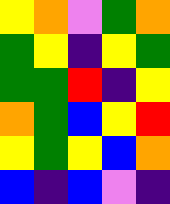[["yellow", "orange", "violet", "green", "orange"], ["green", "yellow", "indigo", "yellow", "green"], ["green", "green", "red", "indigo", "yellow"], ["orange", "green", "blue", "yellow", "red"], ["yellow", "green", "yellow", "blue", "orange"], ["blue", "indigo", "blue", "violet", "indigo"]]